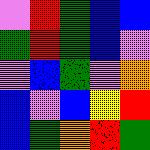[["violet", "red", "green", "blue", "blue"], ["green", "red", "green", "blue", "violet"], ["violet", "blue", "green", "violet", "orange"], ["blue", "violet", "blue", "yellow", "red"], ["blue", "green", "orange", "red", "green"]]